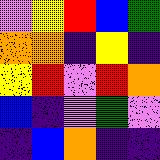[["violet", "yellow", "red", "blue", "green"], ["orange", "orange", "indigo", "yellow", "indigo"], ["yellow", "red", "violet", "red", "orange"], ["blue", "indigo", "violet", "green", "violet"], ["indigo", "blue", "orange", "indigo", "indigo"]]